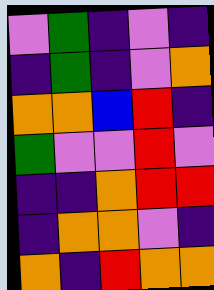[["violet", "green", "indigo", "violet", "indigo"], ["indigo", "green", "indigo", "violet", "orange"], ["orange", "orange", "blue", "red", "indigo"], ["green", "violet", "violet", "red", "violet"], ["indigo", "indigo", "orange", "red", "red"], ["indigo", "orange", "orange", "violet", "indigo"], ["orange", "indigo", "red", "orange", "orange"]]